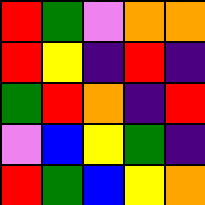[["red", "green", "violet", "orange", "orange"], ["red", "yellow", "indigo", "red", "indigo"], ["green", "red", "orange", "indigo", "red"], ["violet", "blue", "yellow", "green", "indigo"], ["red", "green", "blue", "yellow", "orange"]]